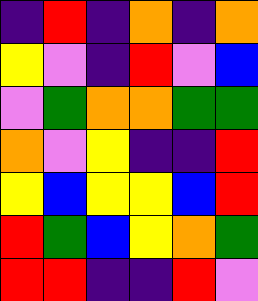[["indigo", "red", "indigo", "orange", "indigo", "orange"], ["yellow", "violet", "indigo", "red", "violet", "blue"], ["violet", "green", "orange", "orange", "green", "green"], ["orange", "violet", "yellow", "indigo", "indigo", "red"], ["yellow", "blue", "yellow", "yellow", "blue", "red"], ["red", "green", "blue", "yellow", "orange", "green"], ["red", "red", "indigo", "indigo", "red", "violet"]]